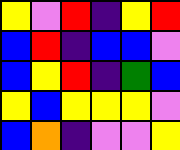[["yellow", "violet", "red", "indigo", "yellow", "red"], ["blue", "red", "indigo", "blue", "blue", "violet"], ["blue", "yellow", "red", "indigo", "green", "blue"], ["yellow", "blue", "yellow", "yellow", "yellow", "violet"], ["blue", "orange", "indigo", "violet", "violet", "yellow"]]